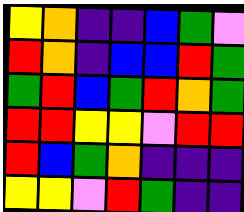[["yellow", "orange", "indigo", "indigo", "blue", "green", "violet"], ["red", "orange", "indigo", "blue", "blue", "red", "green"], ["green", "red", "blue", "green", "red", "orange", "green"], ["red", "red", "yellow", "yellow", "violet", "red", "red"], ["red", "blue", "green", "orange", "indigo", "indigo", "indigo"], ["yellow", "yellow", "violet", "red", "green", "indigo", "indigo"]]